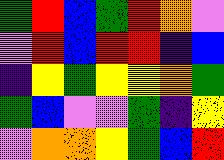[["green", "red", "blue", "green", "red", "orange", "violet"], ["violet", "red", "blue", "red", "red", "indigo", "blue"], ["indigo", "yellow", "green", "yellow", "yellow", "orange", "green"], ["green", "blue", "violet", "violet", "green", "indigo", "yellow"], ["violet", "orange", "orange", "yellow", "green", "blue", "red"]]